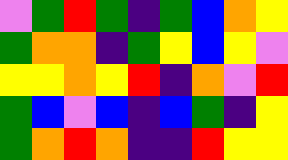[["violet", "green", "red", "green", "indigo", "green", "blue", "orange", "yellow"], ["green", "orange", "orange", "indigo", "green", "yellow", "blue", "yellow", "violet"], ["yellow", "yellow", "orange", "yellow", "red", "indigo", "orange", "violet", "red"], ["green", "blue", "violet", "blue", "indigo", "blue", "green", "indigo", "yellow"], ["green", "orange", "red", "orange", "indigo", "indigo", "red", "yellow", "yellow"]]